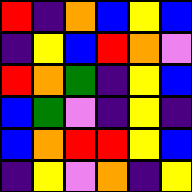[["red", "indigo", "orange", "blue", "yellow", "blue"], ["indigo", "yellow", "blue", "red", "orange", "violet"], ["red", "orange", "green", "indigo", "yellow", "blue"], ["blue", "green", "violet", "indigo", "yellow", "indigo"], ["blue", "orange", "red", "red", "yellow", "blue"], ["indigo", "yellow", "violet", "orange", "indigo", "yellow"]]